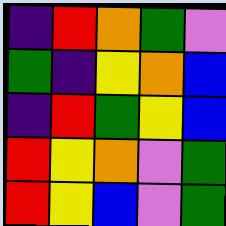[["indigo", "red", "orange", "green", "violet"], ["green", "indigo", "yellow", "orange", "blue"], ["indigo", "red", "green", "yellow", "blue"], ["red", "yellow", "orange", "violet", "green"], ["red", "yellow", "blue", "violet", "green"]]